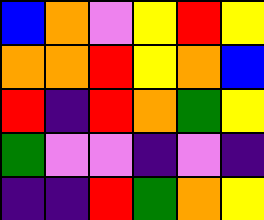[["blue", "orange", "violet", "yellow", "red", "yellow"], ["orange", "orange", "red", "yellow", "orange", "blue"], ["red", "indigo", "red", "orange", "green", "yellow"], ["green", "violet", "violet", "indigo", "violet", "indigo"], ["indigo", "indigo", "red", "green", "orange", "yellow"]]